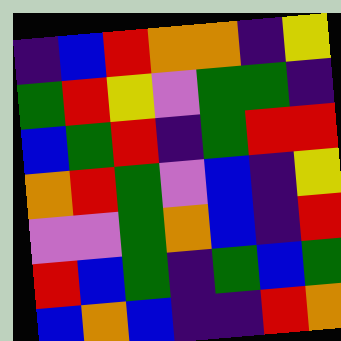[["indigo", "blue", "red", "orange", "orange", "indigo", "yellow"], ["green", "red", "yellow", "violet", "green", "green", "indigo"], ["blue", "green", "red", "indigo", "green", "red", "red"], ["orange", "red", "green", "violet", "blue", "indigo", "yellow"], ["violet", "violet", "green", "orange", "blue", "indigo", "red"], ["red", "blue", "green", "indigo", "green", "blue", "green"], ["blue", "orange", "blue", "indigo", "indigo", "red", "orange"]]